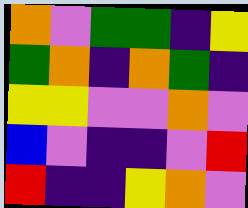[["orange", "violet", "green", "green", "indigo", "yellow"], ["green", "orange", "indigo", "orange", "green", "indigo"], ["yellow", "yellow", "violet", "violet", "orange", "violet"], ["blue", "violet", "indigo", "indigo", "violet", "red"], ["red", "indigo", "indigo", "yellow", "orange", "violet"]]